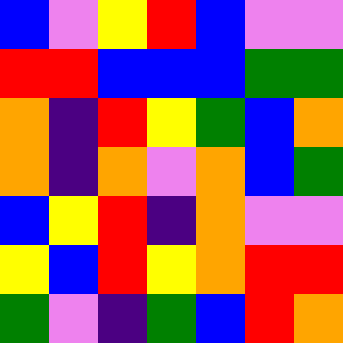[["blue", "violet", "yellow", "red", "blue", "violet", "violet"], ["red", "red", "blue", "blue", "blue", "green", "green"], ["orange", "indigo", "red", "yellow", "green", "blue", "orange"], ["orange", "indigo", "orange", "violet", "orange", "blue", "green"], ["blue", "yellow", "red", "indigo", "orange", "violet", "violet"], ["yellow", "blue", "red", "yellow", "orange", "red", "red"], ["green", "violet", "indigo", "green", "blue", "red", "orange"]]